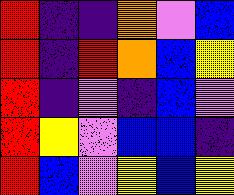[["red", "indigo", "indigo", "orange", "violet", "blue"], ["red", "indigo", "red", "orange", "blue", "yellow"], ["red", "indigo", "violet", "indigo", "blue", "violet"], ["red", "yellow", "violet", "blue", "blue", "indigo"], ["red", "blue", "violet", "yellow", "blue", "yellow"]]